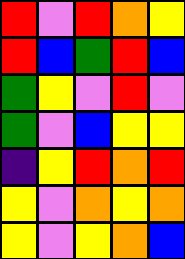[["red", "violet", "red", "orange", "yellow"], ["red", "blue", "green", "red", "blue"], ["green", "yellow", "violet", "red", "violet"], ["green", "violet", "blue", "yellow", "yellow"], ["indigo", "yellow", "red", "orange", "red"], ["yellow", "violet", "orange", "yellow", "orange"], ["yellow", "violet", "yellow", "orange", "blue"]]